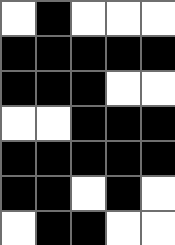[["white", "black", "white", "white", "white"], ["black", "black", "black", "black", "black"], ["black", "black", "black", "white", "white"], ["white", "white", "black", "black", "black"], ["black", "black", "black", "black", "black"], ["black", "black", "white", "black", "white"], ["white", "black", "black", "white", "white"]]